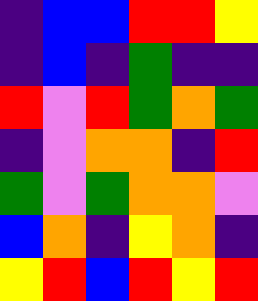[["indigo", "blue", "blue", "red", "red", "yellow"], ["indigo", "blue", "indigo", "green", "indigo", "indigo"], ["red", "violet", "red", "green", "orange", "green"], ["indigo", "violet", "orange", "orange", "indigo", "red"], ["green", "violet", "green", "orange", "orange", "violet"], ["blue", "orange", "indigo", "yellow", "orange", "indigo"], ["yellow", "red", "blue", "red", "yellow", "red"]]